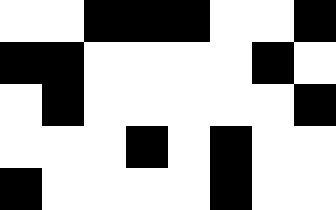[["white", "white", "black", "black", "black", "white", "white", "black"], ["black", "black", "white", "white", "white", "white", "black", "white"], ["white", "black", "white", "white", "white", "white", "white", "black"], ["white", "white", "white", "black", "white", "black", "white", "white"], ["black", "white", "white", "white", "white", "black", "white", "white"]]